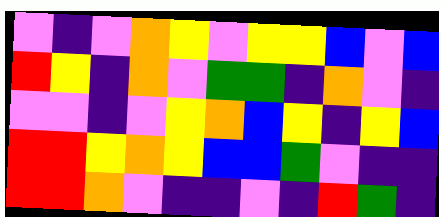[["violet", "indigo", "violet", "orange", "yellow", "violet", "yellow", "yellow", "blue", "violet", "blue"], ["red", "yellow", "indigo", "orange", "violet", "green", "green", "indigo", "orange", "violet", "indigo"], ["violet", "violet", "indigo", "violet", "yellow", "orange", "blue", "yellow", "indigo", "yellow", "blue"], ["red", "red", "yellow", "orange", "yellow", "blue", "blue", "green", "violet", "indigo", "indigo"], ["red", "red", "orange", "violet", "indigo", "indigo", "violet", "indigo", "red", "green", "indigo"]]